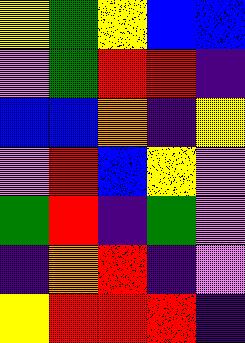[["yellow", "green", "yellow", "blue", "blue"], ["violet", "green", "red", "red", "indigo"], ["blue", "blue", "orange", "indigo", "yellow"], ["violet", "red", "blue", "yellow", "violet"], ["green", "red", "indigo", "green", "violet"], ["indigo", "orange", "red", "indigo", "violet"], ["yellow", "red", "red", "red", "indigo"]]